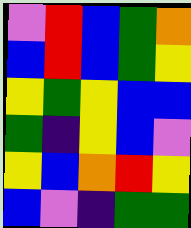[["violet", "red", "blue", "green", "orange"], ["blue", "red", "blue", "green", "yellow"], ["yellow", "green", "yellow", "blue", "blue"], ["green", "indigo", "yellow", "blue", "violet"], ["yellow", "blue", "orange", "red", "yellow"], ["blue", "violet", "indigo", "green", "green"]]